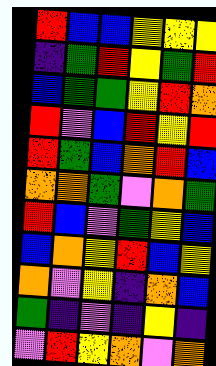[["red", "blue", "blue", "yellow", "yellow", "yellow"], ["indigo", "green", "red", "yellow", "green", "red"], ["blue", "green", "green", "yellow", "red", "orange"], ["red", "violet", "blue", "red", "yellow", "red"], ["red", "green", "blue", "orange", "red", "blue"], ["orange", "orange", "green", "violet", "orange", "green"], ["red", "blue", "violet", "green", "yellow", "blue"], ["blue", "orange", "yellow", "red", "blue", "yellow"], ["orange", "violet", "yellow", "indigo", "orange", "blue"], ["green", "indigo", "violet", "indigo", "yellow", "indigo"], ["violet", "red", "yellow", "orange", "violet", "orange"]]